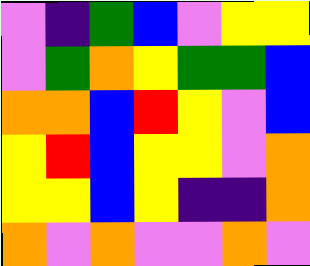[["violet", "indigo", "green", "blue", "violet", "yellow", "yellow"], ["violet", "green", "orange", "yellow", "green", "green", "blue"], ["orange", "orange", "blue", "red", "yellow", "violet", "blue"], ["yellow", "red", "blue", "yellow", "yellow", "violet", "orange"], ["yellow", "yellow", "blue", "yellow", "indigo", "indigo", "orange"], ["orange", "violet", "orange", "violet", "violet", "orange", "violet"]]